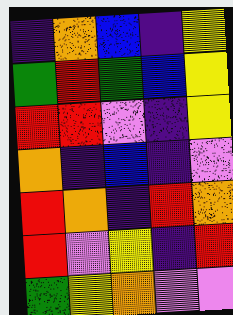[["indigo", "orange", "blue", "indigo", "yellow"], ["green", "red", "green", "blue", "yellow"], ["red", "red", "violet", "indigo", "yellow"], ["orange", "indigo", "blue", "indigo", "violet"], ["red", "orange", "indigo", "red", "orange"], ["red", "violet", "yellow", "indigo", "red"], ["green", "yellow", "orange", "violet", "violet"]]